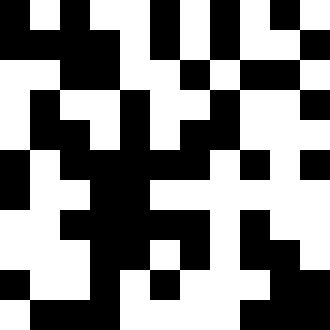[["black", "white", "black", "white", "white", "black", "white", "black", "white", "black", "white"], ["black", "black", "black", "black", "white", "black", "white", "black", "white", "white", "black"], ["white", "white", "black", "black", "white", "white", "black", "white", "black", "black", "white"], ["white", "black", "white", "white", "black", "white", "white", "black", "white", "white", "black"], ["white", "black", "black", "white", "black", "white", "black", "black", "white", "white", "white"], ["black", "white", "black", "black", "black", "black", "black", "white", "black", "white", "black"], ["black", "white", "white", "black", "black", "white", "white", "white", "white", "white", "white"], ["white", "white", "black", "black", "black", "black", "black", "white", "black", "white", "white"], ["white", "white", "white", "black", "black", "white", "black", "white", "black", "black", "white"], ["black", "white", "white", "black", "white", "black", "white", "white", "white", "black", "black"], ["white", "black", "black", "black", "white", "white", "white", "white", "black", "black", "black"]]